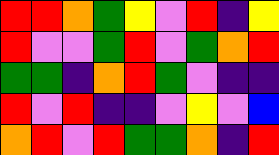[["red", "red", "orange", "green", "yellow", "violet", "red", "indigo", "yellow"], ["red", "violet", "violet", "green", "red", "violet", "green", "orange", "red"], ["green", "green", "indigo", "orange", "red", "green", "violet", "indigo", "indigo"], ["red", "violet", "red", "indigo", "indigo", "violet", "yellow", "violet", "blue"], ["orange", "red", "violet", "red", "green", "green", "orange", "indigo", "red"]]